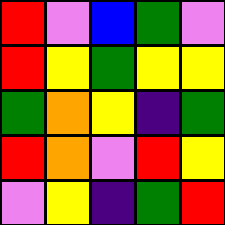[["red", "violet", "blue", "green", "violet"], ["red", "yellow", "green", "yellow", "yellow"], ["green", "orange", "yellow", "indigo", "green"], ["red", "orange", "violet", "red", "yellow"], ["violet", "yellow", "indigo", "green", "red"]]